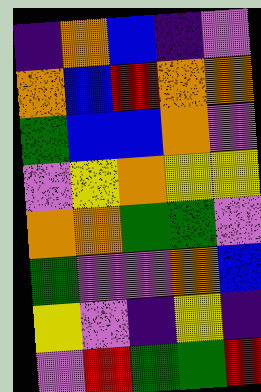[["indigo", "orange", "blue", "indigo", "violet"], ["orange", "blue", "red", "orange", "orange"], ["green", "blue", "blue", "orange", "violet"], ["violet", "yellow", "orange", "yellow", "yellow"], ["orange", "orange", "green", "green", "violet"], ["green", "violet", "violet", "orange", "blue"], ["yellow", "violet", "indigo", "yellow", "indigo"], ["violet", "red", "green", "green", "red"]]